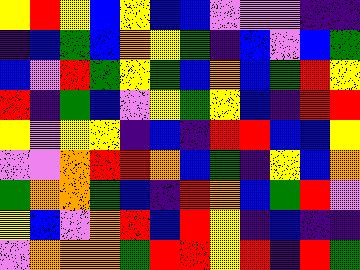[["yellow", "red", "yellow", "blue", "yellow", "blue", "blue", "violet", "violet", "violet", "indigo", "indigo"], ["indigo", "blue", "green", "blue", "orange", "yellow", "green", "indigo", "blue", "violet", "blue", "green"], ["blue", "violet", "red", "green", "yellow", "green", "blue", "orange", "blue", "green", "red", "yellow"], ["red", "indigo", "green", "blue", "violet", "yellow", "green", "yellow", "blue", "indigo", "red", "red"], ["yellow", "violet", "yellow", "yellow", "indigo", "blue", "indigo", "red", "red", "blue", "blue", "yellow"], ["violet", "violet", "orange", "red", "red", "orange", "blue", "green", "indigo", "yellow", "blue", "orange"], ["green", "orange", "orange", "green", "blue", "indigo", "red", "orange", "blue", "green", "red", "violet"], ["yellow", "blue", "violet", "orange", "red", "blue", "red", "yellow", "indigo", "blue", "indigo", "indigo"], ["violet", "orange", "orange", "orange", "green", "red", "red", "yellow", "red", "indigo", "red", "green"]]